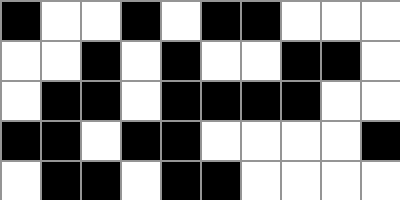[["black", "white", "white", "black", "white", "black", "black", "white", "white", "white"], ["white", "white", "black", "white", "black", "white", "white", "black", "black", "white"], ["white", "black", "black", "white", "black", "black", "black", "black", "white", "white"], ["black", "black", "white", "black", "black", "white", "white", "white", "white", "black"], ["white", "black", "black", "white", "black", "black", "white", "white", "white", "white"]]